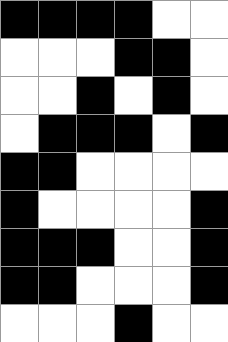[["black", "black", "black", "black", "white", "white"], ["white", "white", "white", "black", "black", "white"], ["white", "white", "black", "white", "black", "white"], ["white", "black", "black", "black", "white", "black"], ["black", "black", "white", "white", "white", "white"], ["black", "white", "white", "white", "white", "black"], ["black", "black", "black", "white", "white", "black"], ["black", "black", "white", "white", "white", "black"], ["white", "white", "white", "black", "white", "white"]]